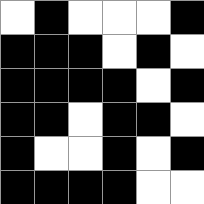[["white", "black", "white", "white", "white", "black"], ["black", "black", "black", "white", "black", "white"], ["black", "black", "black", "black", "white", "black"], ["black", "black", "white", "black", "black", "white"], ["black", "white", "white", "black", "white", "black"], ["black", "black", "black", "black", "white", "white"]]